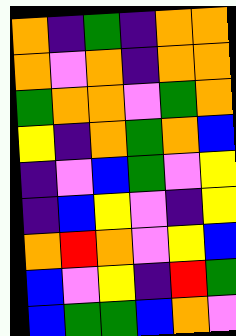[["orange", "indigo", "green", "indigo", "orange", "orange"], ["orange", "violet", "orange", "indigo", "orange", "orange"], ["green", "orange", "orange", "violet", "green", "orange"], ["yellow", "indigo", "orange", "green", "orange", "blue"], ["indigo", "violet", "blue", "green", "violet", "yellow"], ["indigo", "blue", "yellow", "violet", "indigo", "yellow"], ["orange", "red", "orange", "violet", "yellow", "blue"], ["blue", "violet", "yellow", "indigo", "red", "green"], ["blue", "green", "green", "blue", "orange", "violet"]]